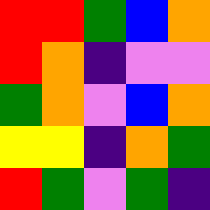[["red", "red", "green", "blue", "orange"], ["red", "orange", "indigo", "violet", "violet"], ["green", "orange", "violet", "blue", "orange"], ["yellow", "yellow", "indigo", "orange", "green"], ["red", "green", "violet", "green", "indigo"]]